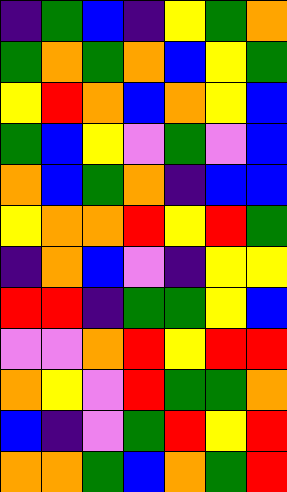[["indigo", "green", "blue", "indigo", "yellow", "green", "orange"], ["green", "orange", "green", "orange", "blue", "yellow", "green"], ["yellow", "red", "orange", "blue", "orange", "yellow", "blue"], ["green", "blue", "yellow", "violet", "green", "violet", "blue"], ["orange", "blue", "green", "orange", "indigo", "blue", "blue"], ["yellow", "orange", "orange", "red", "yellow", "red", "green"], ["indigo", "orange", "blue", "violet", "indigo", "yellow", "yellow"], ["red", "red", "indigo", "green", "green", "yellow", "blue"], ["violet", "violet", "orange", "red", "yellow", "red", "red"], ["orange", "yellow", "violet", "red", "green", "green", "orange"], ["blue", "indigo", "violet", "green", "red", "yellow", "red"], ["orange", "orange", "green", "blue", "orange", "green", "red"]]